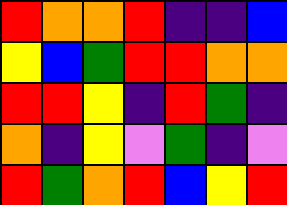[["red", "orange", "orange", "red", "indigo", "indigo", "blue"], ["yellow", "blue", "green", "red", "red", "orange", "orange"], ["red", "red", "yellow", "indigo", "red", "green", "indigo"], ["orange", "indigo", "yellow", "violet", "green", "indigo", "violet"], ["red", "green", "orange", "red", "blue", "yellow", "red"]]